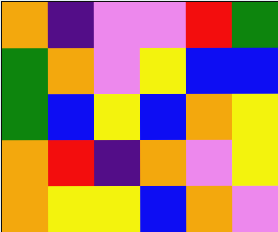[["orange", "indigo", "violet", "violet", "red", "green"], ["green", "orange", "violet", "yellow", "blue", "blue"], ["green", "blue", "yellow", "blue", "orange", "yellow"], ["orange", "red", "indigo", "orange", "violet", "yellow"], ["orange", "yellow", "yellow", "blue", "orange", "violet"]]